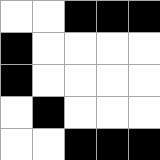[["white", "white", "black", "black", "black"], ["black", "white", "white", "white", "white"], ["black", "white", "white", "white", "white"], ["white", "black", "white", "white", "white"], ["white", "white", "black", "black", "black"]]